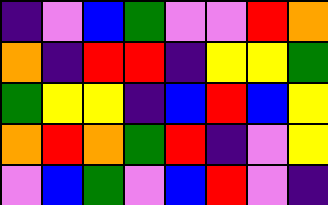[["indigo", "violet", "blue", "green", "violet", "violet", "red", "orange"], ["orange", "indigo", "red", "red", "indigo", "yellow", "yellow", "green"], ["green", "yellow", "yellow", "indigo", "blue", "red", "blue", "yellow"], ["orange", "red", "orange", "green", "red", "indigo", "violet", "yellow"], ["violet", "blue", "green", "violet", "blue", "red", "violet", "indigo"]]